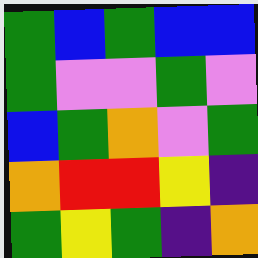[["green", "blue", "green", "blue", "blue"], ["green", "violet", "violet", "green", "violet"], ["blue", "green", "orange", "violet", "green"], ["orange", "red", "red", "yellow", "indigo"], ["green", "yellow", "green", "indigo", "orange"]]